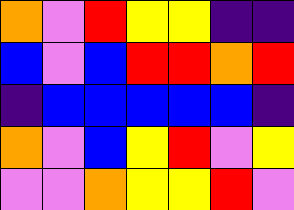[["orange", "violet", "red", "yellow", "yellow", "indigo", "indigo"], ["blue", "violet", "blue", "red", "red", "orange", "red"], ["indigo", "blue", "blue", "blue", "blue", "blue", "indigo"], ["orange", "violet", "blue", "yellow", "red", "violet", "yellow"], ["violet", "violet", "orange", "yellow", "yellow", "red", "violet"]]